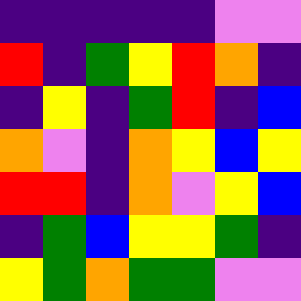[["indigo", "indigo", "indigo", "indigo", "indigo", "violet", "violet"], ["red", "indigo", "green", "yellow", "red", "orange", "indigo"], ["indigo", "yellow", "indigo", "green", "red", "indigo", "blue"], ["orange", "violet", "indigo", "orange", "yellow", "blue", "yellow"], ["red", "red", "indigo", "orange", "violet", "yellow", "blue"], ["indigo", "green", "blue", "yellow", "yellow", "green", "indigo"], ["yellow", "green", "orange", "green", "green", "violet", "violet"]]